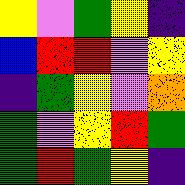[["yellow", "violet", "green", "yellow", "indigo"], ["blue", "red", "red", "violet", "yellow"], ["indigo", "green", "yellow", "violet", "orange"], ["green", "violet", "yellow", "red", "green"], ["green", "red", "green", "yellow", "indigo"]]